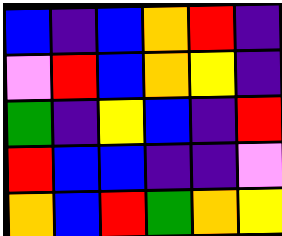[["blue", "indigo", "blue", "orange", "red", "indigo"], ["violet", "red", "blue", "orange", "yellow", "indigo"], ["green", "indigo", "yellow", "blue", "indigo", "red"], ["red", "blue", "blue", "indigo", "indigo", "violet"], ["orange", "blue", "red", "green", "orange", "yellow"]]